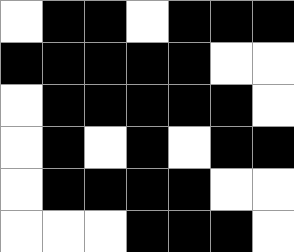[["white", "black", "black", "white", "black", "black", "black"], ["black", "black", "black", "black", "black", "white", "white"], ["white", "black", "black", "black", "black", "black", "white"], ["white", "black", "white", "black", "white", "black", "black"], ["white", "black", "black", "black", "black", "white", "white"], ["white", "white", "white", "black", "black", "black", "white"]]